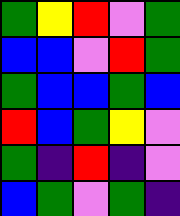[["green", "yellow", "red", "violet", "green"], ["blue", "blue", "violet", "red", "green"], ["green", "blue", "blue", "green", "blue"], ["red", "blue", "green", "yellow", "violet"], ["green", "indigo", "red", "indigo", "violet"], ["blue", "green", "violet", "green", "indigo"]]